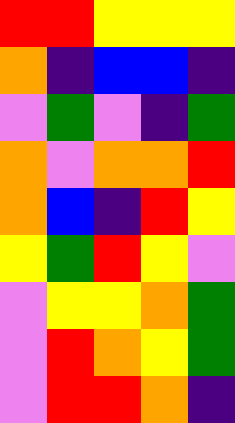[["red", "red", "yellow", "yellow", "yellow"], ["orange", "indigo", "blue", "blue", "indigo"], ["violet", "green", "violet", "indigo", "green"], ["orange", "violet", "orange", "orange", "red"], ["orange", "blue", "indigo", "red", "yellow"], ["yellow", "green", "red", "yellow", "violet"], ["violet", "yellow", "yellow", "orange", "green"], ["violet", "red", "orange", "yellow", "green"], ["violet", "red", "red", "orange", "indigo"]]